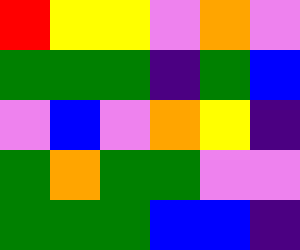[["red", "yellow", "yellow", "violet", "orange", "violet"], ["green", "green", "green", "indigo", "green", "blue"], ["violet", "blue", "violet", "orange", "yellow", "indigo"], ["green", "orange", "green", "green", "violet", "violet"], ["green", "green", "green", "blue", "blue", "indigo"]]